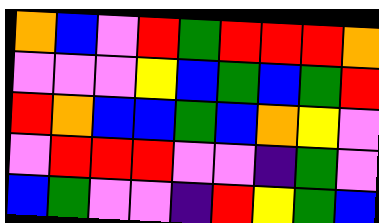[["orange", "blue", "violet", "red", "green", "red", "red", "red", "orange"], ["violet", "violet", "violet", "yellow", "blue", "green", "blue", "green", "red"], ["red", "orange", "blue", "blue", "green", "blue", "orange", "yellow", "violet"], ["violet", "red", "red", "red", "violet", "violet", "indigo", "green", "violet"], ["blue", "green", "violet", "violet", "indigo", "red", "yellow", "green", "blue"]]